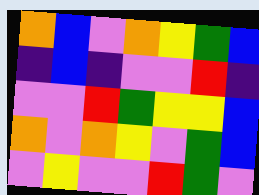[["orange", "blue", "violet", "orange", "yellow", "green", "blue"], ["indigo", "blue", "indigo", "violet", "violet", "red", "indigo"], ["violet", "violet", "red", "green", "yellow", "yellow", "blue"], ["orange", "violet", "orange", "yellow", "violet", "green", "blue"], ["violet", "yellow", "violet", "violet", "red", "green", "violet"]]